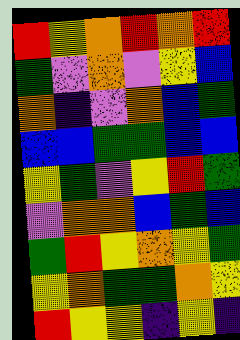[["red", "yellow", "orange", "red", "orange", "red"], ["green", "violet", "orange", "violet", "yellow", "blue"], ["orange", "indigo", "violet", "orange", "blue", "green"], ["blue", "blue", "green", "green", "blue", "blue"], ["yellow", "green", "violet", "yellow", "red", "green"], ["violet", "orange", "orange", "blue", "green", "blue"], ["green", "red", "yellow", "orange", "yellow", "green"], ["yellow", "orange", "green", "green", "orange", "yellow"], ["red", "yellow", "yellow", "indigo", "yellow", "indigo"]]